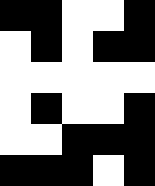[["black", "black", "white", "white", "black"], ["white", "black", "white", "black", "black"], ["white", "white", "white", "white", "white"], ["white", "black", "white", "white", "black"], ["white", "white", "black", "black", "black"], ["black", "black", "black", "white", "black"]]